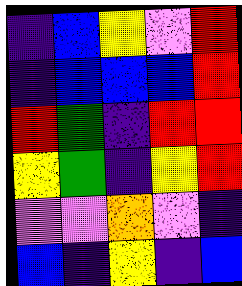[["indigo", "blue", "yellow", "violet", "red"], ["indigo", "blue", "blue", "blue", "red"], ["red", "green", "indigo", "red", "red"], ["yellow", "green", "indigo", "yellow", "red"], ["violet", "violet", "orange", "violet", "indigo"], ["blue", "indigo", "yellow", "indigo", "blue"]]